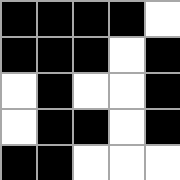[["black", "black", "black", "black", "white"], ["black", "black", "black", "white", "black"], ["white", "black", "white", "white", "black"], ["white", "black", "black", "white", "black"], ["black", "black", "white", "white", "white"]]